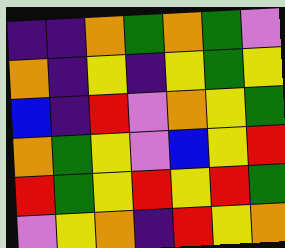[["indigo", "indigo", "orange", "green", "orange", "green", "violet"], ["orange", "indigo", "yellow", "indigo", "yellow", "green", "yellow"], ["blue", "indigo", "red", "violet", "orange", "yellow", "green"], ["orange", "green", "yellow", "violet", "blue", "yellow", "red"], ["red", "green", "yellow", "red", "yellow", "red", "green"], ["violet", "yellow", "orange", "indigo", "red", "yellow", "orange"]]